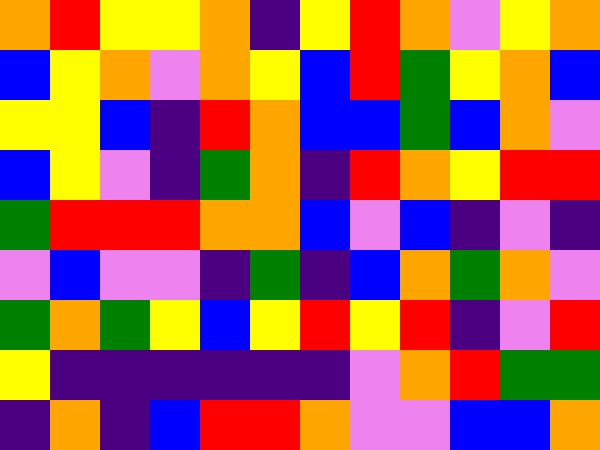[["orange", "red", "yellow", "yellow", "orange", "indigo", "yellow", "red", "orange", "violet", "yellow", "orange"], ["blue", "yellow", "orange", "violet", "orange", "yellow", "blue", "red", "green", "yellow", "orange", "blue"], ["yellow", "yellow", "blue", "indigo", "red", "orange", "blue", "blue", "green", "blue", "orange", "violet"], ["blue", "yellow", "violet", "indigo", "green", "orange", "indigo", "red", "orange", "yellow", "red", "red"], ["green", "red", "red", "red", "orange", "orange", "blue", "violet", "blue", "indigo", "violet", "indigo"], ["violet", "blue", "violet", "violet", "indigo", "green", "indigo", "blue", "orange", "green", "orange", "violet"], ["green", "orange", "green", "yellow", "blue", "yellow", "red", "yellow", "red", "indigo", "violet", "red"], ["yellow", "indigo", "indigo", "indigo", "indigo", "indigo", "indigo", "violet", "orange", "red", "green", "green"], ["indigo", "orange", "indigo", "blue", "red", "red", "orange", "violet", "violet", "blue", "blue", "orange"]]